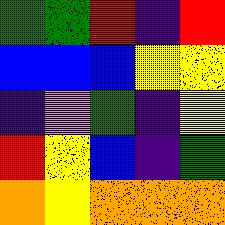[["green", "green", "red", "indigo", "red"], ["blue", "blue", "blue", "yellow", "yellow"], ["indigo", "violet", "green", "indigo", "yellow"], ["red", "yellow", "blue", "indigo", "green"], ["orange", "yellow", "orange", "orange", "orange"]]